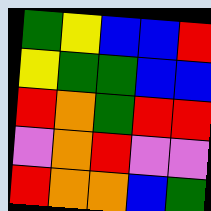[["green", "yellow", "blue", "blue", "red"], ["yellow", "green", "green", "blue", "blue"], ["red", "orange", "green", "red", "red"], ["violet", "orange", "red", "violet", "violet"], ["red", "orange", "orange", "blue", "green"]]